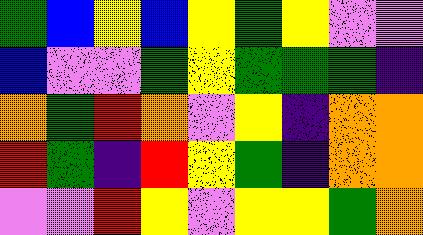[["green", "blue", "yellow", "blue", "yellow", "green", "yellow", "violet", "violet"], ["blue", "violet", "violet", "green", "yellow", "green", "green", "green", "indigo"], ["orange", "green", "red", "orange", "violet", "yellow", "indigo", "orange", "orange"], ["red", "green", "indigo", "red", "yellow", "green", "indigo", "orange", "orange"], ["violet", "violet", "red", "yellow", "violet", "yellow", "yellow", "green", "orange"]]